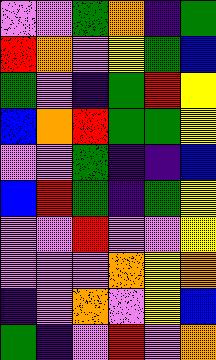[["violet", "violet", "green", "orange", "indigo", "green"], ["red", "orange", "violet", "yellow", "green", "blue"], ["green", "violet", "indigo", "green", "red", "yellow"], ["blue", "orange", "red", "green", "green", "yellow"], ["violet", "violet", "green", "indigo", "indigo", "blue"], ["blue", "red", "green", "indigo", "green", "yellow"], ["violet", "violet", "red", "violet", "violet", "yellow"], ["violet", "violet", "violet", "orange", "yellow", "orange"], ["indigo", "violet", "orange", "violet", "yellow", "blue"], ["green", "indigo", "violet", "red", "violet", "orange"]]